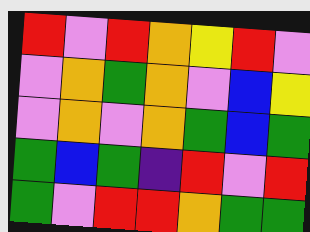[["red", "violet", "red", "orange", "yellow", "red", "violet"], ["violet", "orange", "green", "orange", "violet", "blue", "yellow"], ["violet", "orange", "violet", "orange", "green", "blue", "green"], ["green", "blue", "green", "indigo", "red", "violet", "red"], ["green", "violet", "red", "red", "orange", "green", "green"]]